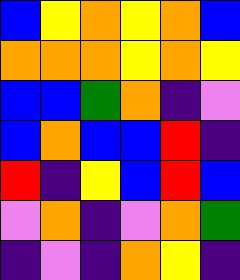[["blue", "yellow", "orange", "yellow", "orange", "blue"], ["orange", "orange", "orange", "yellow", "orange", "yellow"], ["blue", "blue", "green", "orange", "indigo", "violet"], ["blue", "orange", "blue", "blue", "red", "indigo"], ["red", "indigo", "yellow", "blue", "red", "blue"], ["violet", "orange", "indigo", "violet", "orange", "green"], ["indigo", "violet", "indigo", "orange", "yellow", "indigo"]]